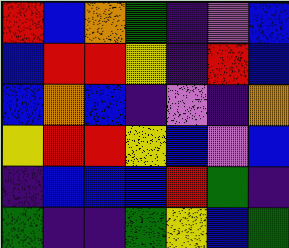[["red", "blue", "orange", "green", "indigo", "violet", "blue"], ["blue", "red", "red", "yellow", "indigo", "red", "blue"], ["blue", "orange", "blue", "indigo", "violet", "indigo", "orange"], ["yellow", "red", "red", "yellow", "blue", "violet", "blue"], ["indigo", "blue", "blue", "blue", "red", "green", "indigo"], ["green", "indigo", "indigo", "green", "yellow", "blue", "green"]]